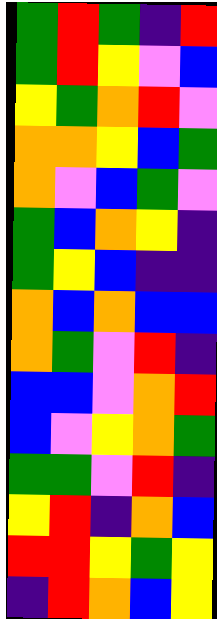[["green", "red", "green", "indigo", "red"], ["green", "red", "yellow", "violet", "blue"], ["yellow", "green", "orange", "red", "violet"], ["orange", "orange", "yellow", "blue", "green"], ["orange", "violet", "blue", "green", "violet"], ["green", "blue", "orange", "yellow", "indigo"], ["green", "yellow", "blue", "indigo", "indigo"], ["orange", "blue", "orange", "blue", "blue"], ["orange", "green", "violet", "red", "indigo"], ["blue", "blue", "violet", "orange", "red"], ["blue", "violet", "yellow", "orange", "green"], ["green", "green", "violet", "red", "indigo"], ["yellow", "red", "indigo", "orange", "blue"], ["red", "red", "yellow", "green", "yellow"], ["indigo", "red", "orange", "blue", "yellow"]]